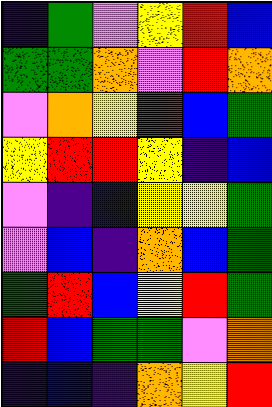[["indigo", "green", "violet", "yellow", "red", "blue"], ["green", "green", "orange", "violet", "red", "orange"], ["violet", "orange", "yellow", "red", "blue", "green"], ["yellow", "red", "red", "yellow", "indigo", "blue"], ["violet", "indigo", "blue", "yellow", "yellow", "green"], ["violet", "blue", "indigo", "orange", "blue", "green"], ["green", "red", "blue", "yellow", "red", "green"], ["red", "blue", "green", "green", "violet", "orange"], ["indigo", "blue", "indigo", "orange", "yellow", "red"]]